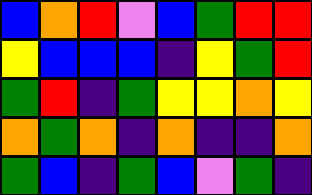[["blue", "orange", "red", "violet", "blue", "green", "red", "red"], ["yellow", "blue", "blue", "blue", "indigo", "yellow", "green", "red"], ["green", "red", "indigo", "green", "yellow", "yellow", "orange", "yellow"], ["orange", "green", "orange", "indigo", "orange", "indigo", "indigo", "orange"], ["green", "blue", "indigo", "green", "blue", "violet", "green", "indigo"]]